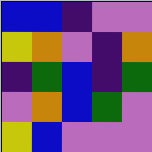[["blue", "blue", "indigo", "violet", "violet"], ["yellow", "orange", "violet", "indigo", "orange"], ["indigo", "green", "blue", "indigo", "green"], ["violet", "orange", "blue", "green", "violet"], ["yellow", "blue", "violet", "violet", "violet"]]